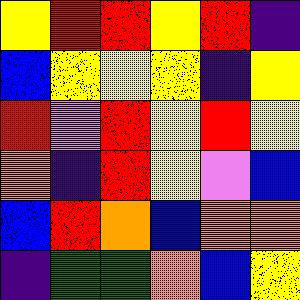[["yellow", "red", "red", "yellow", "red", "indigo"], ["blue", "yellow", "yellow", "yellow", "indigo", "yellow"], ["red", "violet", "red", "yellow", "red", "yellow"], ["orange", "indigo", "red", "yellow", "violet", "blue"], ["blue", "red", "orange", "blue", "orange", "orange"], ["indigo", "green", "green", "orange", "blue", "yellow"]]